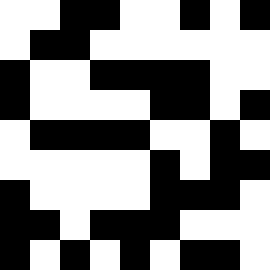[["white", "white", "black", "black", "white", "white", "black", "white", "black"], ["white", "black", "black", "white", "white", "white", "white", "white", "white"], ["black", "white", "white", "black", "black", "black", "black", "white", "white"], ["black", "white", "white", "white", "white", "black", "black", "white", "black"], ["white", "black", "black", "black", "black", "white", "white", "black", "white"], ["white", "white", "white", "white", "white", "black", "white", "black", "black"], ["black", "white", "white", "white", "white", "black", "black", "black", "white"], ["black", "black", "white", "black", "black", "black", "white", "white", "white"], ["black", "white", "black", "white", "black", "white", "black", "black", "white"]]